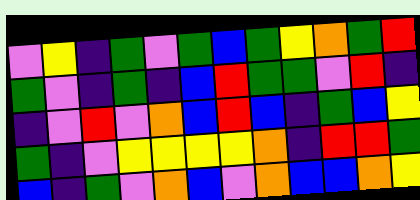[["violet", "yellow", "indigo", "green", "violet", "green", "blue", "green", "yellow", "orange", "green", "red"], ["green", "violet", "indigo", "green", "indigo", "blue", "red", "green", "green", "violet", "red", "indigo"], ["indigo", "violet", "red", "violet", "orange", "blue", "red", "blue", "indigo", "green", "blue", "yellow"], ["green", "indigo", "violet", "yellow", "yellow", "yellow", "yellow", "orange", "indigo", "red", "red", "green"], ["blue", "indigo", "green", "violet", "orange", "blue", "violet", "orange", "blue", "blue", "orange", "yellow"]]